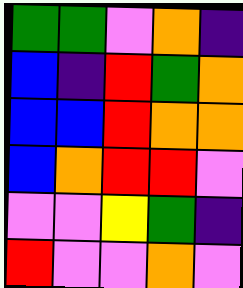[["green", "green", "violet", "orange", "indigo"], ["blue", "indigo", "red", "green", "orange"], ["blue", "blue", "red", "orange", "orange"], ["blue", "orange", "red", "red", "violet"], ["violet", "violet", "yellow", "green", "indigo"], ["red", "violet", "violet", "orange", "violet"]]